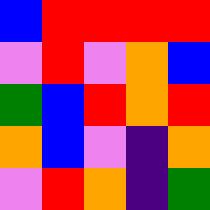[["blue", "red", "red", "red", "red"], ["violet", "red", "violet", "orange", "blue"], ["green", "blue", "red", "orange", "red"], ["orange", "blue", "violet", "indigo", "orange"], ["violet", "red", "orange", "indigo", "green"]]